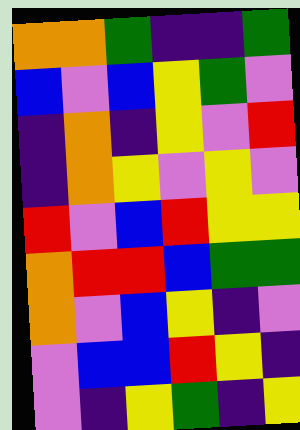[["orange", "orange", "green", "indigo", "indigo", "green"], ["blue", "violet", "blue", "yellow", "green", "violet"], ["indigo", "orange", "indigo", "yellow", "violet", "red"], ["indigo", "orange", "yellow", "violet", "yellow", "violet"], ["red", "violet", "blue", "red", "yellow", "yellow"], ["orange", "red", "red", "blue", "green", "green"], ["orange", "violet", "blue", "yellow", "indigo", "violet"], ["violet", "blue", "blue", "red", "yellow", "indigo"], ["violet", "indigo", "yellow", "green", "indigo", "yellow"]]